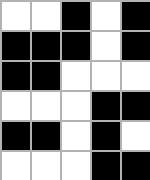[["white", "white", "black", "white", "black"], ["black", "black", "black", "white", "black"], ["black", "black", "white", "white", "white"], ["white", "white", "white", "black", "black"], ["black", "black", "white", "black", "white"], ["white", "white", "white", "black", "black"]]